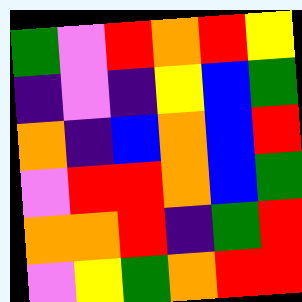[["green", "violet", "red", "orange", "red", "yellow"], ["indigo", "violet", "indigo", "yellow", "blue", "green"], ["orange", "indigo", "blue", "orange", "blue", "red"], ["violet", "red", "red", "orange", "blue", "green"], ["orange", "orange", "red", "indigo", "green", "red"], ["violet", "yellow", "green", "orange", "red", "red"]]